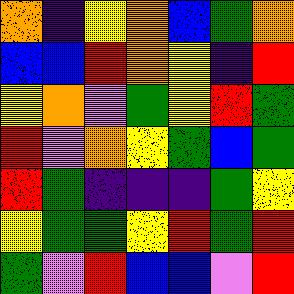[["orange", "indigo", "yellow", "orange", "blue", "green", "orange"], ["blue", "blue", "red", "orange", "yellow", "indigo", "red"], ["yellow", "orange", "violet", "green", "yellow", "red", "green"], ["red", "violet", "orange", "yellow", "green", "blue", "green"], ["red", "green", "indigo", "indigo", "indigo", "green", "yellow"], ["yellow", "green", "green", "yellow", "red", "green", "red"], ["green", "violet", "red", "blue", "blue", "violet", "red"]]